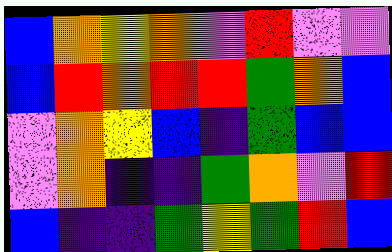[["blue", "orange", "yellow", "orange", "violet", "red", "violet", "violet"], ["blue", "red", "orange", "red", "red", "green", "orange", "blue"], ["violet", "orange", "yellow", "blue", "indigo", "green", "blue", "blue"], ["violet", "orange", "indigo", "indigo", "green", "orange", "violet", "red"], ["blue", "indigo", "indigo", "green", "yellow", "green", "red", "blue"]]